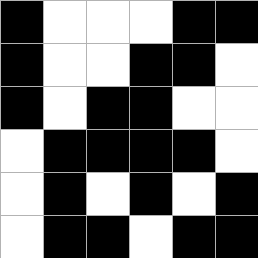[["black", "white", "white", "white", "black", "black"], ["black", "white", "white", "black", "black", "white"], ["black", "white", "black", "black", "white", "white"], ["white", "black", "black", "black", "black", "white"], ["white", "black", "white", "black", "white", "black"], ["white", "black", "black", "white", "black", "black"]]